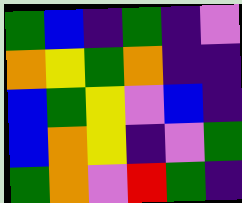[["green", "blue", "indigo", "green", "indigo", "violet"], ["orange", "yellow", "green", "orange", "indigo", "indigo"], ["blue", "green", "yellow", "violet", "blue", "indigo"], ["blue", "orange", "yellow", "indigo", "violet", "green"], ["green", "orange", "violet", "red", "green", "indigo"]]